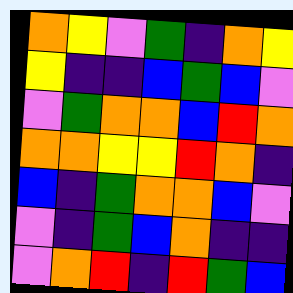[["orange", "yellow", "violet", "green", "indigo", "orange", "yellow"], ["yellow", "indigo", "indigo", "blue", "green", "blue", "violet"], ["violet", "green", "orange", "orange", "blue", "red", "orange"], ["orange", "orange", "yellow", "yellow", "red", "orange", "indigo"], ["blue", "indigo", "green", "orange", "orange", "blue", "violet"], ["violet", "indigo", "green", "blue", "orange", "indigo", "indigo"], ["violet", "orange", "red", "indigo", "red", "green", "blue"]]